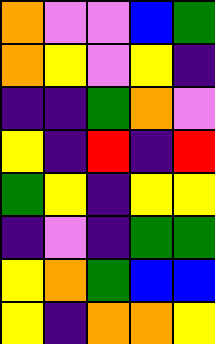[["orange", "violet", "violet", "blue", "green"], ["orange", "yellow", "violet", "yellow", "indigo"], ["indigo", "indigo", "green", "orange", "violet"], ["yellow", "indigo", "red", "indigo", "red"], ["green", "yellow", "indigo", "yellow", "yellow"], ["indigo", "violet", "indigo", "green", "green"], ["yellow", "orange", "green", "blue", "blue"], ["yellow", "indigo", "orange", "orange", "yellow"]]